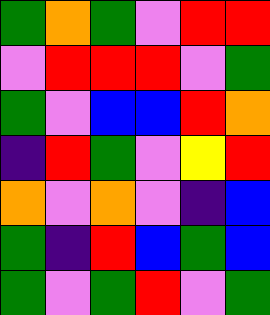[["green", "orange", "green", "violet", "red", "red"], ["violet", "red", "red", "red", "violet", "green"], ["green", "violet", "blue", "blue", "red", "orange"], ["indigo", "red", "green", "violet", "yellow", "red"], ["orange", "violet", "orange", "violet", "indigo", "blue"], ["green", "indigo", "red", "blue", "green", "blue"], ["green", "violet", "green", "red", "violet", "green"]]